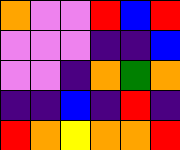[["orange", "violet", "violet", "red", "blue", "red"], ["violet", "violet", "violet", "indigo", "indigo", "blue"], ["violet", "violet", "indigo", "orange", "green", "orange"], ["indigo", "indigo", "blue", "indigo", "red", "indigo"], ["red", "orange", "yellow", "orange", "orange", "red"]]